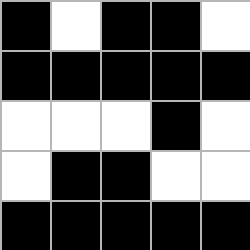[["black", "white", "black", "black", "white"], ["black", "black", "black", "black", "black"], ["white", "white", "white", "black", "white"], ["white", "black", "black", "white", "white"], ["black", "black", "black", "black", "black"]]